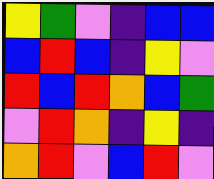[["yellow", "green", "violet", "indigo", "blue", "blue"], ["blue", "red", "blue", "indigo", "yellow", "violet"], ["red", "blue", "red", "orange", "blue", "green"], ["violet", "red", "orange", "indigo", "yellow", "indigo"], ["orange", "red", "violet", "blue", "red", "violet"]]